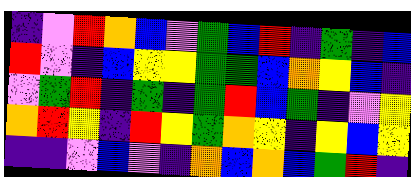[["indigo", "violet", "red", "orange", "blue", "violet", "green", "blue", "red", "indigo", "green", "indigo", "blue"], ["red", "violet", "indigo", "blue", "yellow", "yellow", "green", "green", "blue", "orange", "yellow", "blue", "indigo"], ["violet", "green", "red", "indigo", "green", "indigo", "green", "red", "blue", "green", "indigo", "violet", "yellow"], ["orange", "red", "yellow", "indigo", "red", "yellow", "green", "orange", "yellow", "indigo", "yellow", "blue", "yellow"], ["indigo", "indigo", "violet", "blue", "violet", "indigo", "orange", "blue", "orange", "blue", "green", "red", "indigo"]]